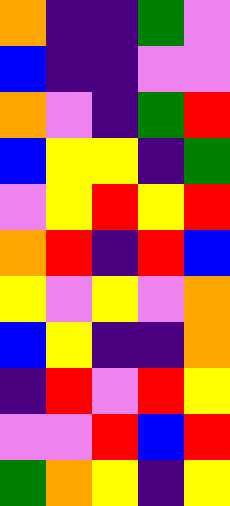[["orange", "indigo", "indigo", "green", "violet"], ["blue", "indigo", "indigo", "violet", "violet"], ["orange", "violet", "indigo", "green", "red"], ["blue", "yellow", "yellow", "indigo", "green"], ["violet", "yellow", "red", "yellow", "red"], ["orange", "red", "indigo", "red", "blue"], ["yellow", "violet", "yellow", "violet", "orange"], ["blue", "yellow", "indigo", "indigo", "orange"], ["indigo", "red", "violet", "red", "yellow"], ["violet", "violet", "red", "blue", "red"], ["green", "orange", "yellow", "indigo", "yellow"]]